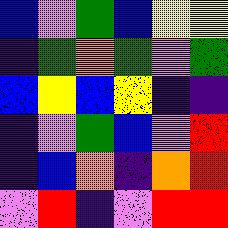[["blue", "violet", "green", "blue", "yellow", "yellow"], ["indigo", "green", "orange", "green", "violet", "green"], ["blue", "yellow", "blue", "yellow", "indigo", "indigo"], ["indigo", "violet", "green", "blue", "violet", "red"], ["indigo", "blue", "orange", "indigo", "orange", "red"], ["violet", "red", "indigo", "violet", "red", "red"]]